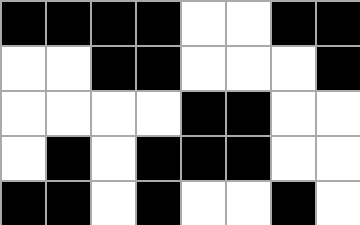[["black", "black", "black", "black", "white", "white", "black", "black"], ["white", "white", "black", "black", "white", "white", "white", "black"], ["white", "white", "white", "white", "black", "black", "white", "white"], ["white", "black", "white", "black", "black", "black", "white", "white"], ["black", "black", "white", "black", "white", "white", "black", "white"]]